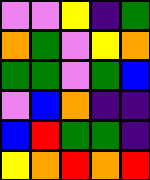[["violet", "violet", "yellow", "indigo", "green"], ["orange", "green", "violet", "yellow", "orange"], ["green", "green", "violet", "green", "blue"], ["violet", "blue", "orange", "indigo", "indigo"], ["blue", "red", "green", "green", "indigo"], ["yellow", "orange", "red", "orange", "red"]]